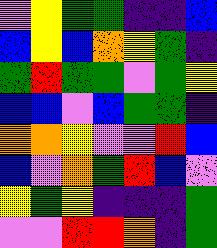[["violet", "yellow", "green", "green", "indigo", "indigo", "blue"], ["blue", "yellow", "blue", "orange", "yellow", "green", "indigo"], ["green", "red", "green", "green", "violet", "green", "yellow"], ["blue", "blue", "violet", "blue", "green", "green", "indigo"], ["orange", "orange", "yellow", "violet", "violet", "red", "blue"], ["blue", "violet", "orange", "green", "red", "blue", "violet"], ["yellow", "green", "yellow", "indigo", "indigo", "indigo", "green"], ["violet", "violet", "red", "red", "orange", "indigo", "green"]]